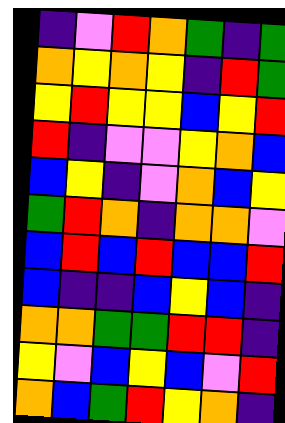[["indigo", "violet", "red", "orange", "green", "indigo", "green"], ["orange", "yellow", "orange", "yellow", "indigo", "red", "green"], ["yellow", "red", "yellow", "yellow", "blue", "yellow", "red"], ["red", "indigo", "violet", "violet", "yellow", "orange", "blue"], ["blue", "yellow", "indigo", "violet", "orange", "blue", "yellow"], ["green", "red", "orange", "indigo", "orange", "orange", "violet"], ["blue", "red", "blue", "red", "blue", "blue", "red"], ["blue", "indigo", "indigo", "blue", "yellow", "blue", "indigo"], ["orange", "orange", "green", "green", "red", "red", "indigo"], ["yellow", "violet", "blue", "yellow", "blue", "violet", "red"], ["orange", "blue", "green", "red", "yellow", "orange", "indigo"]]